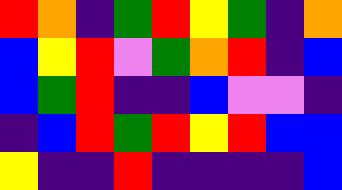[["red", "orange", "indigo", "green", "red", "yellow", "green", "indigo", "orange"], ["blue", "yellow", "red", "violet", "green", "orange", "red", "indigo", "blue"], ["blue", "green", "red", "indigo", "indigo", "blue", "violet", "violet", "indigo"], ["indigo", "blue", "red", "green", "red", "yellow", "red", "blue", "blue"], ["yellow", "indigo", "indigo", "red", "indigo", "indigo", "indigo", "indigo", "blue"]]